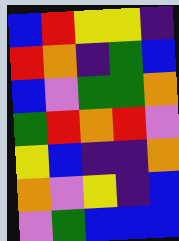[["blue", "red", "yellow", "yellow", "indigo"], ["red", "orange", "indigo", "green", "blue"], ["blue", "violet", "green", "green", "orange"], ["green", "red", "orange", "red", "violet"], ["yellow", "blue", "indigo", "indigo", "orange"], ["orange", "violet", "yellow", "indigo", "blue"], ["violet", "green", "blue", "blue", "blue"]]